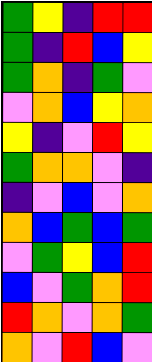[["green", "yellow", "indigo", "red", "red"], ["green", "indigo", "red", "blue", "yellow"], ["green", "orange", "indigo", "green", "violet"], ["violet", "orange", "blue", "yellow", "orange"], ["yellow", "indigo", "violet", "red", "yellow"], ["green", "orange", "orange", "violet", "indigo"], ["indigo", "violet", "blue", "violet", "orange"], ["orange", "blue", "green", "blue", "green"], ["violet", "green", "yellow", "blue", "red"], ["blue", "violet", "green", "orange", "red"], ["red", "orange", "violet", "orange", "green"], ["orange", "violet", "red", "blue", "violet"]]